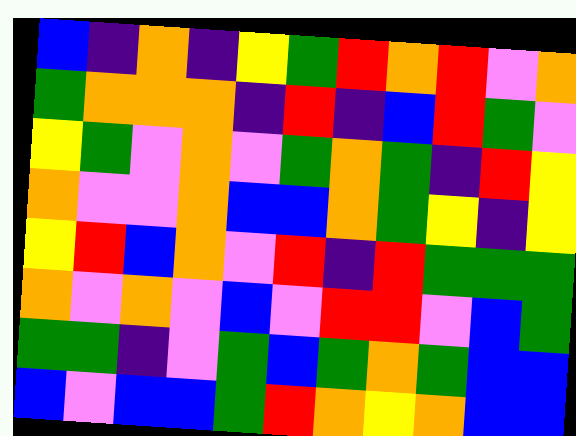[["blue", "indigo", "orange", "indigo", "yellow", "green", "red", "orange", "red", "violet", "orange"], ["green", "orange", "orange", "orange", "indigo", "red", "indigo", "blue", "red", "green", "violet"], ["yellow", "green", "violet", "orange", "violet", "green", "orange", "green", "indigo", "red", "yellow"], ["orange", "violet", "violet", "orange", "blue", "blue", "orange", "green", "yellow", "indigo", "yellow"], ["yellow", "red", "blue", "orange", "violet", "red", "indigo", "red", "green", "green", "green"], ["orange", "violet", "orange", "violet", "blue", "violet", "red", "red", "violet", "blue", "green"], ["green", "green", "indigo", "violet", "green", "blue", "green", "orange", "green", "blue", "blue"], ["blue", "violet", "blue", "blue", "green", "red", "orange", "yellow", "orange", "blue", "blue"]]